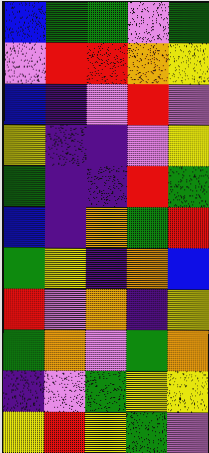[["blue", "green", "green", "violet", "green"], ["violet", "red", "red", "orange", "yellow"], ["blue", "indigo", "violet", "red", "violet"], ["yellow", "indigo", "indigo", "violet", "yellow"], ["green", "indigo", "indigo", "red", "green"], ["blue", "indigo", "orange", "green", "red"], ["green", "yellow", "indigo", "orange", "blue"], ["red", "violet", "orange", "indigo", "yellow"], ["green", "orange", "violet", "green", "orange"], ["indigo", "violet", "green", "yellow", "yellow"], ["yellow", "red", "yellow", "green", "violet"]]